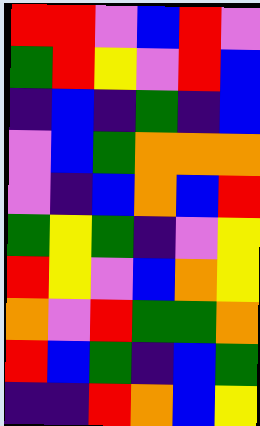[["red", "red", "violet", "blue", "red", "violet"], ["green", "red", "yellow", "violet", "red", "blue"], ["indigo", "blue", "indigo", "green", "indigo", "blue"], ["violet", "blue", "green", "orange", "orange", "orange"], ["violet", "indigo", "blue", "orange", "blue", "red"], ["green", "yellow", "green", "indigo", "violet", "yellow"], ["red", "yellow", "violet", "blue", "orange", "yellow"], ["orange", "violet", "red", "green", "green", "orange"], ["red", "blue", "green", "indigo", "blue", "green"], ["indigo", "indigo", "red", "orange", "blue", "yellow"]]